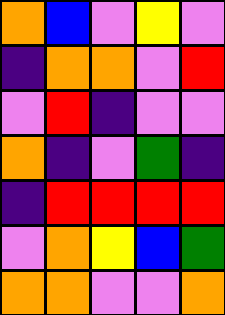[["orange", "blue", "violet", "yellow", "violet"], ["indigo", "orange", "orange", "violet", "red"], ["violet", "red", "indigo", "violet", "violet"], ["orange", "indigo", "violet", "green", "indigo"], ["indigo", "red", "red", "red", "red"], ["violet", "orange", "yellow", "blue", "green"], ["orange", "orange", "violet", "violet", "orange"]]